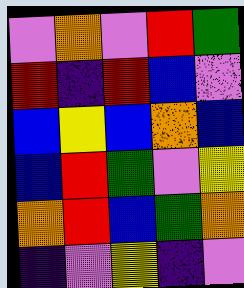[["violet", "orange", "violet", "red", "green"], ["red", "indigo", "red", "blue", "violet"], ["blue", "yellow", "blue", "orange", "blue"], ["blue", "red", "green", "violet", "yellow"], ["orange", "red", "blue", "green", "orange"], ["indigo", "violet", "yellow", "indigo", "violet"]]